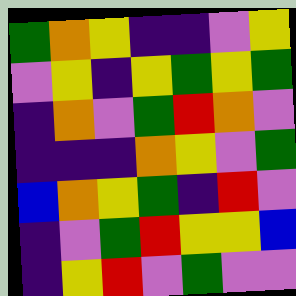[["green", "orange", "yellow", "indigo", "indigo", "violet", "yellow"], ["violet", "yellow", "indigo", "yellow", "green", "yellow", "green"], ["indigo", "orange", "violet", "green", "red", "orange", "violet"], ["indigo", "indigo", "indigo", "orange", "yellow", "violet", "green"], ["blue", "orange", "yellow", "green", "indigo", "red", "violet"], ["indigo", "violet", "green", "red", "yellow", "yellow", "blue"], ["indigo", "yellow", "red", "violet", "green", "violet", "violet"]]